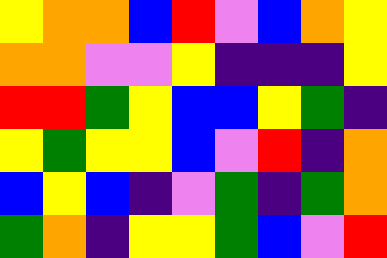[["yellow", "orange", "orange", "blue", "red", "violet", "blue", "orange", "yellow"], ["orange", "orange", "violet", "violet", "yellow", "indigo", "indigo", "indigo", "yellow"], ["red", "red", "green", "yellow", "blue", "blue", "yellow", "green", "indigo"], ["yellow", "green", "yellow", "yellow", "blue", "violet", "red", "indigo", "orange"], ["blue", "yellow", "blue", "indigo", "violet", "green", "indigo", "green", "orange"], ["green", "orange", "indigo", "yellow", "yellow", "green", "blue", "violet", "red"]]